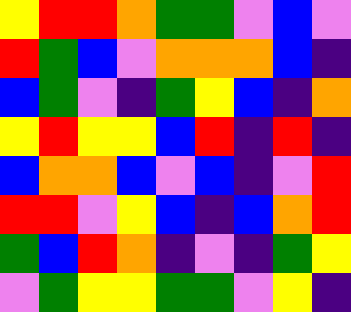[["yellow", "red", "red", "orange", "green", "green", "violet", "blue", "violet"], ["red", "green", "blue", "violet", "orange", "orange", "orange", "blue", "indigo"], ["blue", "green", "violet", "indigo", "green", "yellow", "blue", "indigo", "orange"], ["yellow", "red", "yellow", "yellow", "blue", "red", "indigo", "red", "indigo"], ["blue", "orange", "orange", "blue", "violet", "blue", "indigo", "violet", "red"], ["red", "red", "violet", "yellow", "blue", "indigo", "blue", "orange", "red"], ["green", "blue", "red", "orange", "indigo", "violet", "indigo", "green", "yellow"], ["violet", "green", "yellow", "yellow", "green", "green", "violet", "yellow", "indigo"]]